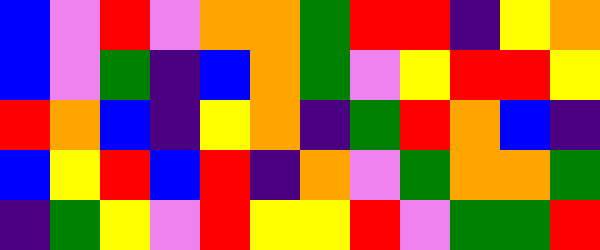[["blue", "violet", "red", "violet", "orange", "orange", "green", "red", "red", "indigo", "yellow", "orange"], ["blue", "violet", "green", "indigo", "blue", "orange", "green", "violet", "yellow", "red", "red", "yellow"], ["red", "orange", "blue", "indigo", "yellow", "orange", "indigo", "green", "red", "orange", "blue", "indigo"], ["blue", "yellow", "red", "blue", "red", "indigo", "orange", "violet", "green", "orange", "orange", "green"], ["indigo", "green", "yellow", "violet", "red", "yellow", "yellow", "red", "violet", "green", "green", "red"]]